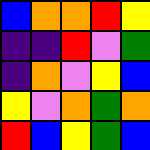[["blue", "orange", "orange", "red", "yellow"], ["indigo", "indigo", "red", "violet", "green"], ["indigo", "orange", "violet", "yellow", "blue"], ["yellow", "violet", "orange", "green", "orange"], ["red", "blue", "yellow", "green", "blue"]]